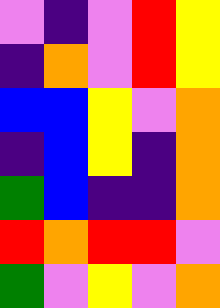[["violet", "indigo", "violet", "red", "yellow"], ["indigo", "orange", "violet", "red", "yellow"], ["blue", "blue", "yellow", "violet", "orange"], ["indigo", "blue", "yellow", "indigo", "orange"], ["green", "blue", "indigo", "indigo", "orange"], ["red", "orange", "red", "red", "violet"], ["green", "violet", "yellow", "violet", "orange"]]